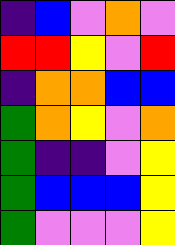[["indigo", "blue", "violet", "orange", "violet"], ["red", "red", "yellow", "violet", "red"], ["indigo", "orange", "orange", "blue", "blue"], ["green", "orange", "yellow", "violet", "orange"], ["green", "indigo", "indigo", "violet", "yellow"], ["green", "blue", "blue", "blue", "yellow"], ["green", "violet", "violet", "violet", "yellow"]]